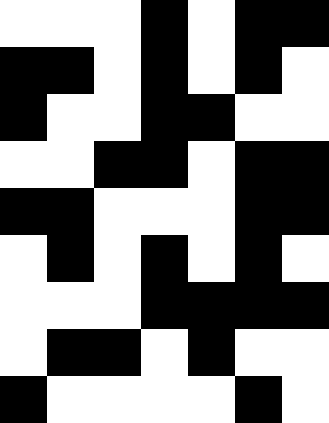[["white", "white", "white", "black", "white", "black", "black"], ["black", "black", "white", "black", "white", "black", "white"], ["black", "white", "white", "black", "black", "white", "white"], ["white", "white", "black", "black", "white", "black", "black"], ["black", "black", "white", "white", "white", "black", "black"], ["white", "black", "white", "black", "white", "black", "white"], ["white", "white", "white", "black", "black", "black", "black"], ["white", "black", "black", "white", "black", "white", "white"], ["black", "white", "white", "white", "white", "black", "white"]]